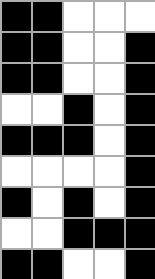[["black", "black", "white", "white", "white"], ["black", "black", "white", "white", "black"], ["black", "black", "white", "white", "black"], ["white", "white", "black", "white", "black"], ["black", "black", "black", "white", "black"], ["white", "white", "white", "white", "black"], ["black", "white", "black", "white", "black"], ["white", "white", "black", "black", "black"], ["black", "black", "white", "white", "black"]]